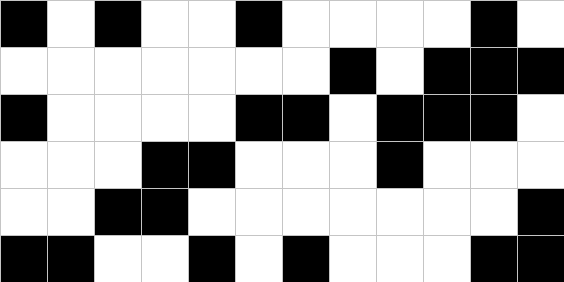[["black", "white", "black", "white", "white", "black", "white", "white", "white", "white", "black", "white"], ["white", "white", "white", "white", "white", "white", "white", "black", "white", "black", "black", "black"], ["black", "white", "white", "white", "white", "black", "black", "white", "black", "black", "black", "white"], ["white", "white", "white", "black", "black", "white", "white", "white", "black", "white", "white", "white"], ["white", "white", "black", "black", "white", "white", "white", "white", "white", "white", "white", "black"], ["black", "black", "white", "white", "black", "white", "black", "white", "white", "white", "black", "black"]]